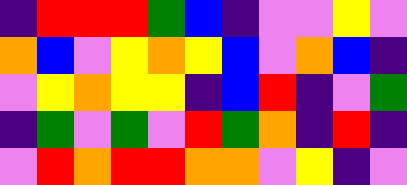[["indigo", "red", "red", "red", "green", "blue", "indigo", "violet", "violet", "yellow", "violet"], ["orange", "blue", "violet", "yellow", "orange", "yellow", "blue", "violet", "orange", "blue", "indigo"], ["violet", "yellow", "orange", "yellow", "yellow", "indigo", "blue", "red", "indigo", "violet", "green"], ["indigo", "green", "violet", "green", "violet", "red", "green", "orange", "indigo", "red", "indigo"], ["violet", "red", "orange", "red", "red", "orange", "orange", "violet", "yellow", "indigo", "violet"]]